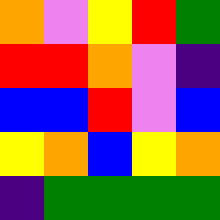[["orange", "violet", "yellow", "red", "green"], ["red", "red", "orange", "violet", "indigo"], ["blue", "blue", "red", "violet", "blue"], ["yellow", "orange", "blue", "yellow", "orange"], ["indigo", "green", "green", "green", "green"]]